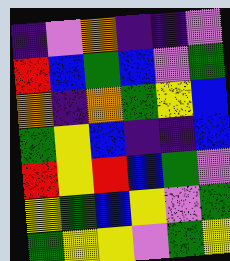[["indigo", "violet", "orange", "indigo", "indigo", "violet"], ["red", "blue", "green", "blue", "violet", "green"], ["orange", "indigo", "orange", "green", "yellow", "blue"], ["green", "yellow", "blue", "indigo", "indigo", "blue"], ["red", "yellow", "red", "blue", "green", "violet"], ["yellow", "green", "blue", "yellow", "violet", "green"], ["green", "yellow", "yellow", "violet", "green", "yellow"]]